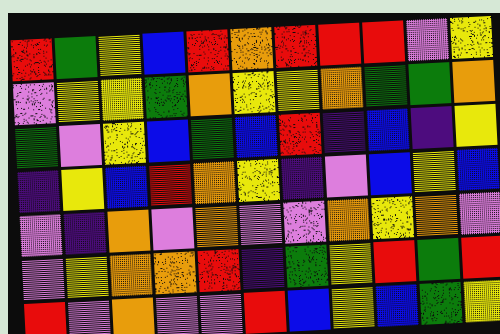[["red", "green", "yellow", "blue", "red", "orange", "red", "red", "red", "violet", "yellow"], ["violet", "yellow", "yellow", "green", "orange", "yellow", "yellow", "orange", "green", "green", "orange"], ["green", "violet", "yellow", "blue", "green", "blue", "red", "indigo", "blue", "indigo", "yellow"], ["indigo", "yellow", "blue", "red", "orange", "yellow", "indigo", "violet", "blue", "yellow", "blue"], ["violet", "indigo", "orange", "violet", "orange", "violet", "violet", "orange", "yellow", "orange", "violet"], ["violet", "yellow", "orange", "orange", "red", "indigo", "green", "yellow", "red", "green", "red"], ["red", "violet", "orange", "violet", "violet", "red", "blue", "yellow", "blue", "green", "yellow"]]